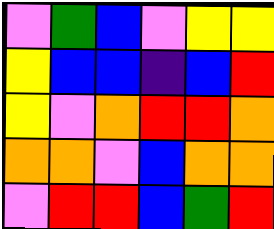[["violet", "green", "blue", "violet", "yellow", "yellow"], ["yellow", "blue", "blue", "indigo", "blue", "red"], ["yellow", "violet", "orange", "red", "red", "orange"], ["orange", "orange", "violet", "blue", "orange", "orange"], ["violet", "red", "red", "blue", "green", "red"]]